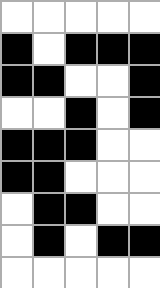[["white", "white", "white", "white", "white"], ["black", "white", "black", "black", "black"], ["black", "black", "white", "white", "black"], ["white", "white", "black", "white", "black"], ["black", "black", "black", "white", "white"], ["black", "black", "white", "white", "white"], ["white", "black", "black", "white", "white"], ["white", "black", "white", "black", "black"], ["white", "white", "white", "white", "white"]]